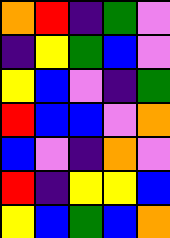[["orange", "red", "indigo", "green", "violet"], ["indigo", "yellow", "green", "blue", "violet"], ["yellow", "blue", "violet", "indigo", "green"], ["red", "blue", "blue", "violet", "orange"], ["blue", "violet", "indigo", "orange", "violet"], ["red", "indigo", "yellow", "yellow", "blue"], ["yellow", "blue", "green", "blue", "orange"]]